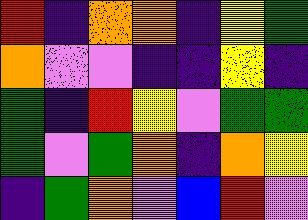[["red", "indigo", "orange", "orange", "indigo", "yellow", "green"], ["orange", "violet", "violet", "indigo", "indigo", "yellow", "indigo"], ["green", "indigo", "red", "yellow", "violet", "green", "green"], ["green", "violet", "green", "orange", "indigo", "orange", "yellow"], ["indigo", "green", "orange", "violet", "blue", "red", "violet"]]